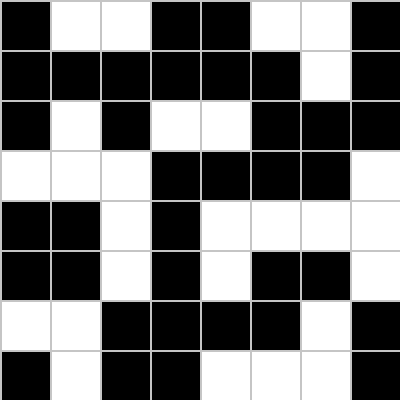[["black", "white", "white", "black", "black", "white", "white", "black"], ["black", "black", "black", "black", "black", "black", "white", "black"], ["black", "white", "black", "white", "white", "black", "black", "black"], ["white", "white", "white", "black", "black", "black", "black", "white"], ["black", "black", "white", "black", "white", "white", "white", "white"], ["black", "black", "white", "black", "white", "black", "black", "white"], ["white", "white", "black", "black", "black", "black", "white", "black"], ["black", "white", "black", "black", "white", "white", "white", "black"]]